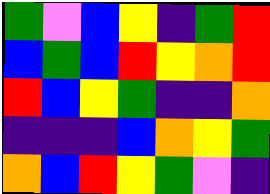[["green", "violet", "blue", "yellow", "indigo", "green", "red"], ["blue", "green", "blue", "red", "yellow", "orange", "red"], ["red", "blue", "yellow", "green", "indigo", "indigo", "orange"], ["indigo", "indigo", "indigo", "blue", "orange", "yellow", "green"], ["orange", "blue", "red", "yellow", "green", "violet", "indigo"]]